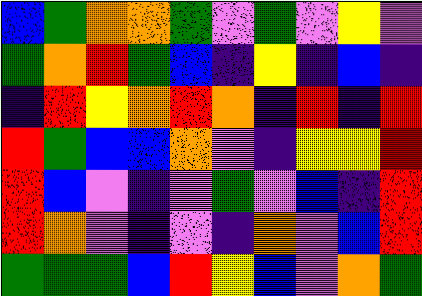[["blue", "green", "orange", "orange", "green", "violet", "green", "violet", "yellow", "violet"], ["green", "orange", "red", "green", "blue", "indigo", "yellow", "indigo", "blue", "indigo"], ["indigo", "red", "yellow", "orange", "red", "orange", "indigo", "red", "indigo", "red"], ["red", "green", "blue", "blue", "orange", "violet", "indigo", "yellow", "yellow", "red"], ["red", "blue", "violet", "indigo", "violet", "green", "violet", "blue", "indigo", "red"], ["red", "orange", "violet", "indigo", "violet", "indigo", "orange", "violet", "blue", "red"], ["green", "green", "green", "blue", "red", "yellow", "blue", "violet", "orange", "green"]]